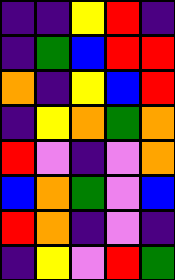[["indigo", "indigo", "yellow", "red", "indigo"], ["indigo", "green", "blue", "red", "red"], ["orange", "indigo", "yellow", "blue", "red"], ["indigo", "yellow", "orange", "green", "orange"], ["red", "violet", "indigo", "violet", "orange"], ["blue", "orange", "green", "violet", "blue"], ["red", "orange", "indigo", "violet", "indigo"], ["indigo", "yellow", "violet", "red", "green"]]